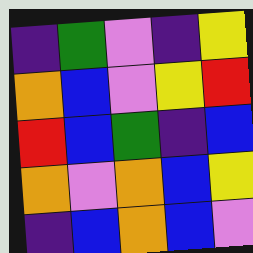[["indigo", "green", "violet", "indigo", "yellow"], ["orange", "blue", "violet", "yellow", "red"], ["red", "blue", "green", "indigo", "blue"], ["orange", "violet", "orange", "blue", "yellow"], ["indigo", "blue", "orange", "blue", "violet"]]